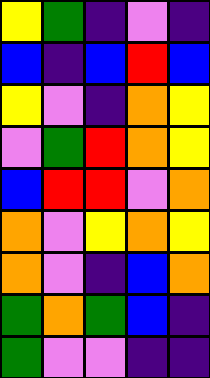[["yellow", "green", "indigo", "violet", "indigo"], ["blue", "indigo", "blue", "red", "blue"], ["yellow", "violet", "indigo", "orange", "yellow"], ["violet", "green", "red", "orange", "yellow"], ["blue", "red", "red", "violet", "orange"], ["orange", "violet", "yellow", "orange", "yellow"], ["orange", "violet", "indigo", "blue", "orange"], ["green", "orange", "green", "blue", "indigo"], ["green", "violet", "violet", "indigo", "indigo"]]